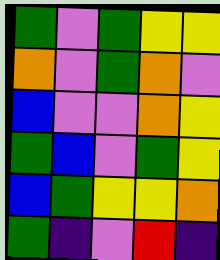[["green", "violet", "green", "yellow", "yellow"], ["orange", "violet", "green", "orange", "violet"], ["blue", "violet", "violet", "orange", "yellow"], ["green", "blue", "violet", "green", "yellow"], ["blue", "green", "yellow", "yellow", "orange"], ["green", "indigo", "violet", "red", "indigo"]]